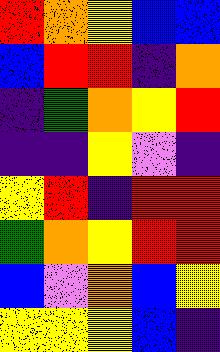[["red", "orange", "yellow", "blue", "blue"], ["blue", "red", "red", "indigo", "orange"], ["indigo", "green", "orange", "yellow", "red"], ["indigo", "indigo", "yellow", "violet", "indigo"], ["yellow", "red", "indigo", "red", "red"], ["green", "orange", "yellow", "red", "red"], ["blue", "violet", "orange", "blue", "yellow"], ["yellow", "yellow", "yellow", "blue", "indigo"]]